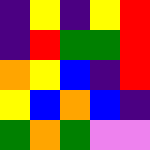[["indigo", "yellow", "indigo", "yellow", "red"], ["indigo", "red", "green", "green", "red"], ["orange", "yellow", "blue", "indigo", "red"], ["yellow", "blue", "orange", "blue", "indigo"], ["green", "orange", "green", "violet", "violet"]]